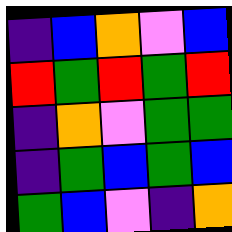[["indigo", "blue", "orange", "violet", "blue"], ["red", "green", "red", "green", "red"], ["indigo", "orange", "violet", "green", "green"], ["indigo", "green", "blue", "green", "blue"], ["green", "blue", "violet", "indigo", "orange"]]